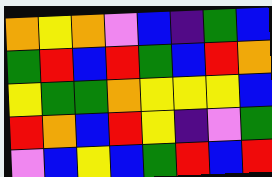[["orange", "yellow", "orange", "violet", "blue", "indigo", "green", "blue"], ["green", "red", "blue", "red", "green", "blue", "red", "orange"], ["yellow", "green", "green", "orange", "yellow", "yellow", "yellow", "blue"], ["red", "orange", "blue", "red", "yellow", "indigo", "violet", "green"], ["violet", "blue", "yellow", "blue", "green", "red", "blue", "red"]]